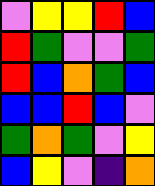[["violet", "yellow", "yellow", "red", "blue"], ["red", "green", "violet", "violet", "green"], ["red", "blue", "orange", "green", "blue"], ["blue", "blue", "red", "blue", "violet"], ["green", "orange", "green", "violet", "yellow"], ["blue", "yellow", "violet", "indigo", "orange"]]